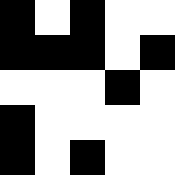[["black", "white", "black", "white", "white"], ["black", "black", "black", "white", "black"], ["white", "white", "white", "black", "white"], ["black", "white", "white", "white", "white"], ["black", "white", "black", "white", "white"]]